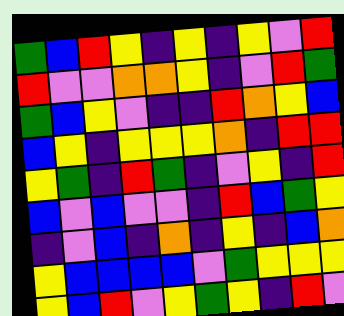[["green", "blue", "red", "yellow", "indigo", "yellow", "indigo", "yellow", "violet", "red"], ["red", "violet", "violet", "orange", "orange", "yellow", "indigo", "violet", "red", "green"], ["green", "blue", "yellow", "violet", "indigo", "indigo", "red", "orange", "yellow", "blue"], ["blue", "yellow", "indigo", "yellow", "yellow", "yellow", "orange", "indigo", "red", "red"], ["yellow", "green", "indigo", "red", "green", "indigo", "violet", "yellow", "indigo", "red"], ["blue", "violet", "blue", "violet", "violet", "indigo", "red", "blue", "green", "yellow"], ["indigo", "violet", "blue", "indigo", "orange", "indigo", "yellow", "indigo", "blue", "orange"], ["yellow", "blue", "blue", "blue", "blue", "violet", "green", "yellow", "yellow", "yellow"], ["yellow", "blue", "red", "violet", "yellow", "green", "yellow", "indigo", "red", "violet"]]